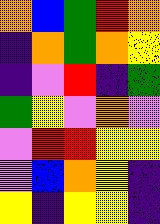[["orange", "blue", "green", "red", "orange"], ["indigo", "orange", "green", "orange", "yellow"], ["indigo", "violet", "red", "indigo", "green"], ["green", "yellow", "violet", "orange", "violet"], ["violet", "red", "red", "yellow", "yellow"], ["violet", "blue", "orange", "yellow", "indigo"], ["yellow", "indigo", "yellow", "yellow", "indigo"]]